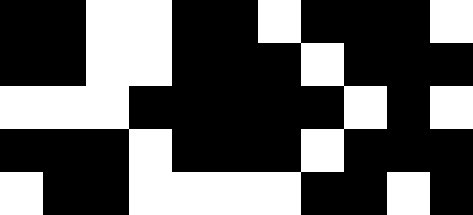[["black", "black", "white", "white", "black", "black", "white", "black", "black", "black", "white"], ["black", "black", "white", "white", "black", "black", "black", "white", "black", "black", "black"], ["white", "white", "white", "black", "black", "black", "black", "black", "white", "black", "white"], ["black", "black", "black", "white", "black", "black", "black", "white", "black", "black", "black"], ["white", "black", "black", "white", "white", "white", "white", "black", "black", "white", "black"]]